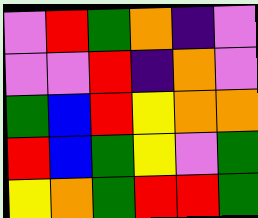[["violet", "red", "green", "orange", "indigo", "violet"], ["violet", "violet", "red", "indigo", "orange", "violet"], ["green", "blue", "red", "yellow", "orange", "orange"], ["red", "blue", "green", "yellow", "violet", "green"], ["yellow", "orange", "green", "red", "red", "green"]]